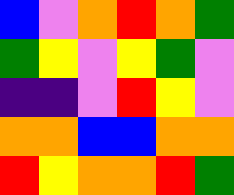[["blue", "violet", "orange", "red", "orange", "green"], ["green", "yellow", "violet", "yellow", "green", "violet"], ["indigo", "indigo", "violet", "red", "yellow", "violet"], ["orange", "orange", "blue", "blue", "orange", "orange"], ["red", "yellow", "orange", "orange", "red", "green"]]